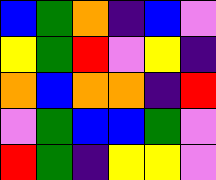[["blue", "green", "orange", "indigo", "blue", "violet"], ["yellow", "green", "red", "violet", "yellow", "indigo"], ["orange", "blue", "orange", "orange", "indigo", "red"], ["violet", "green", "blue", "blue", "green", "violet"], ["red", "green", "indigo", "yellow", "yellow", "violet"]]